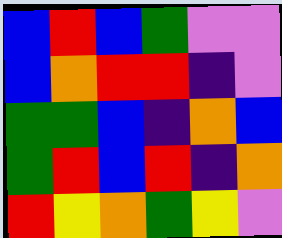[["blue", "red", "blue", "green", "violet", "violet"], ["blue", "orange", "red", "red", "indigo", "violet"], ["green", "green", "blue", "indigo", "orange", "blue"], ["green", "red", "blue", "red", "indigo", "orange"], ["red", "yellow", "orange", "green", "yellow", "violet"]]